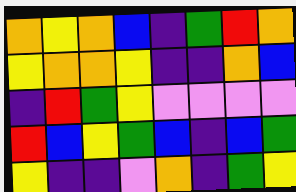[["orange", "yellow", "orange", "blue", "indigo", "green", "red", "orange"], ["yellow", "orange", "orange", "yellow", "indigo", "indigo", "orange", "blue"], ["indigo", "red", "green", "yellow", "violet", "violet", "violet", "violet"], ["red", "blue", "yellow", "green", "blue", "indigo", "blue", "green"], ["yellow", "indigo", "indigo", "violet", "orange", "indigo", "green", "yellow"]]